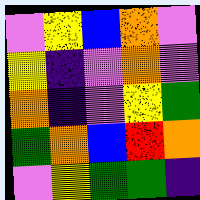[["violet", "yellow", "blue", "orange", "violet"], ["yellow", "indigo", "violet", "orange", "violet"], ["orange", "indigo", "violet", "yellow", "green"], ["green", "orange", "blue", "red", "orange"], ["violet", "yellow", "green", "green", "indigo"]]